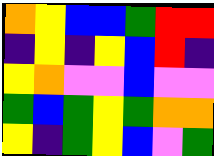[["orange", "yellow", "blue", "blue", "green", "red", "red"], ["indigo", "yellow", "indigo", "yellow", "blue", "red", "indigo"], ["yellow", "orange", "violet", "violet", "blue", "violet", "violet"], ["green", "blue", "green", "yellow", "green", "orange", "orange"], ["yellow", "indigo", "green", "yellow", "blue", "violet", "green"]]